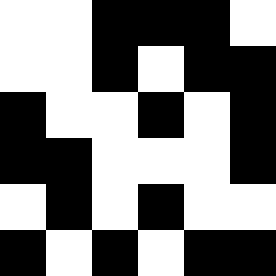[["white", "white", "black", "black", "black", "white"], ["white", "white", "black", "white", "black", "black"], ["black", "white", "white", "black", "white", "black"], ["black", "black", "white", "white", "white", "black"], ["white", "black", "white", "black", "white", "white"], ["black", "white", "black", "white", "black", "black"]]